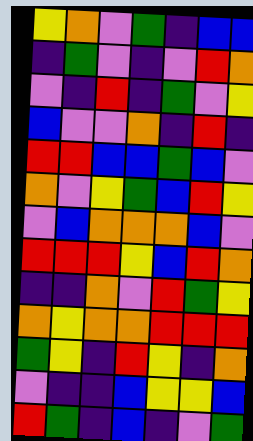[["yellow", "orange", "violet", "green", "indigo", "blue", "blue"], ["indigo", "green", "violet", "indigo", "violet", "red", "orange"], ["violet", "indigo", "red", "indigo", "green", "violet", "yellow"], ["blue", "violet", "violet", "orange", "indigo", "red", "indigo"], ["red", "red", "blue", "blue", "green", "blue", "violet"], ["orange", "violet", "yellow", "green", "blue", "red", "yellow"], ["violet", "blue", "orange", "orange", "orange", "blue", "violet"], ["red", "red", "red", "yellow", "blue", "red", "orange"], ["indigo", "indigo", "orange", "violet", "red", "green", "yellow"], ["orange", "yellow", "orange", "orange", "red", "red", "red"], ["green", "yellow", "indigo", "red", "yellow", "indigo", "orange"], ["violet", "indigo", "indigo", "blue", "yellow", "yellow", "blue"], ["red", "green", "indigo", "blue", "indigo", "violet", "green"]]